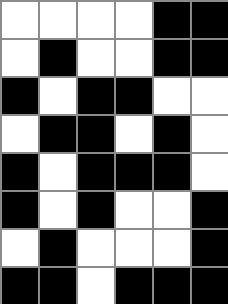[["white", "white", "white", "white", "black", "black"], ["white", "black", "white", "white", "black", "black"], ["black", "white", "black", "black", "white", "white"], ["white", "black", "black", "white", "black", "white"], ["black", "white", "black", "black", "black", "white"], ["black", "white", "black", "white", "white", "black"], ["white", "black", "white", "white", "white", "black"], ["black", "black", "white", "black", "black", "black"]]